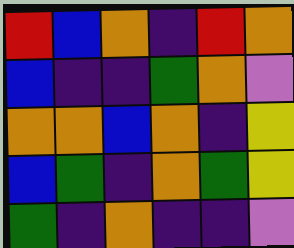[["red", "blue", "orange", "indigo", "red", "orange"], ["blue", "indigo", "indigo", "green", "orange", "violet"], ["orange", "orange", "blue", "orange", "indigo", "yellow"], ["blue", "green", "indigo", "orange", "green", "yellow"], ["green", "indigo", "orange", "indigo", "indigo", "violet"]]